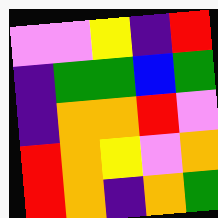[["violet", "violet", "yellow", "indigo", "red"], ["indigo", "green", "green", "blue", "green"], ["indigo", "orange", "orange", "red", "violet"], ["red", "orange", "yellow", "violet", "orange"], ["red", "orange", "indigo", "orange", "green"]]